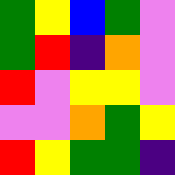[["green", "yellow", "blue", "green", "violet"], ["green", "red", "indigo", "orange", "violet"], ["red", "violet", "yellow", "yellow", "violet"], ["violet", "violet", "orange", "green", "yellow"], ["red", "yellow", "green", "green", "indigo"]]